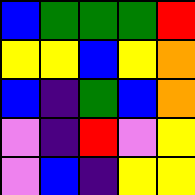[["blue", "green", "green", "green", "red"], ["yellow", "yellow", "blue", "yellow", "orange"], ["blue", "indigo", "green", "blue", "orange"], ["violet", "indigo", "red", "violet", "yellow"], ["violet", "blue", "indigo", "yellow", "yellow"]]